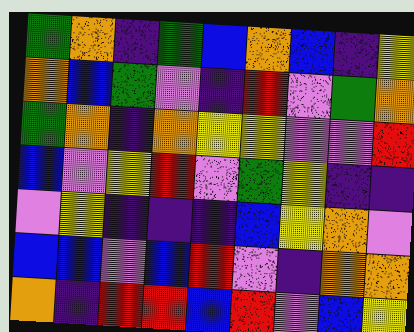[["green", "orange", "indigo", "green", "blue", "orange", "blue", "indigo", "yellow"], ["orange", "blue", "green", "violet", "indigo", "red", "violet", "green", "orange"], ["green", "orange", "indigo", "orange", "yellow", "yellow", "violet", "violet", "red"], ["blue", "violet", "yellow", "red", "violet", "green", "yellow", "indigo", "indigo"], ["violet", "yellow", "indigo", "indigo", "indigo", "blue", "yellow", "orange", "violet"], ["blue", "blue", "violet", "blue", "red", "violet", "indigo", "orange", "orange"], ["orange", "indigo", "red", "red", "blue", "red", "violet", "blue", "yellow"]]